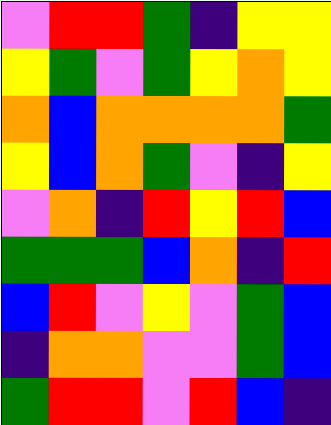[["violet", "red", "red", "green", "indigo", "yellow", "yellow"], ["yellow", "green", "violet", "green", "yellow", "orange", "yellow"], ["orange", "blue", "orange", "orange", "orange", "orange", "green"], ["yellow", "blue", "orange", "green", "violet", "indigo", "yellow"], ["violet", "orange", "indigo", "red", "yellow", "red", "blue"], ["green", "green", "green", "blue", "orange", "indigo", "red"], ["blue", "red", "violet", "yellow", "violet", "green", "blue"], ["indigo", "orange", "orange", "violet", "violet", "green", "blue"], ["green", "red", "red", "violet", "red", "blue", "indigo"]]